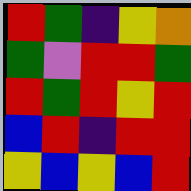[["red", "green", "indigo", "yellow", "orange"], ["green", "violet", "red", "red", "green"], ["red", "green", "red", "yellow", "red"], ["blue", "red", "indigo", "red", "red"], ["yellow", "blue", "yellow", "blue", "red"]]